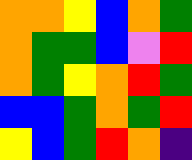[["orange", "orange", "yellow", "blue", "orange", "green"], ["orange", "green", "green", "blue", "violet", "red"], ["orange", "green", "yellow", "orange", "red", "green"], ["blue", "blue", "green", "orange", "green", "red"], ["yellow", "blue", "green", "red", "orange", "indigo"]]